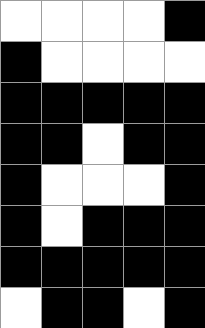[["white", "white", "white", "white", "black"], ["black", "white", "white", "white", "white"], ["black", "black", "black", "black", "black"], ["black", "black", "white", "black", "black"], ["black", "white", "white", "white", "black"], ["black", "white", "black", "black", "black"], ["black", "black", "black", "black", "black"], ["white", "black", "black", "white", "black"]]